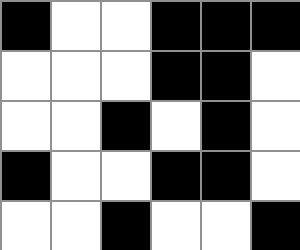[["black", "white", "white", "black", "black", "black"], ["white", "white", "white", "black", "black", "white"], ["white", "white", "black", "white", "black", "white"], ["black", "white", "white", "black", "black", "white"], ["white", "white", "black", "white", "white", "black"]]